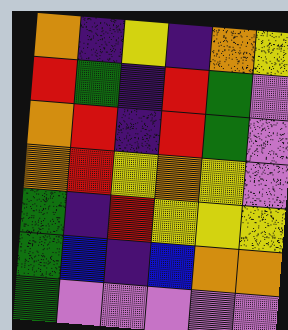[["orange", "indigo", "yellow", "indigo", "orange", "yellow"], ["red", "green", "indigo", "red", "green", "violet"], ["orange", "red", "indigo", "red", "green", "violet"], ["orange", "red", "yellow", "orange", "yellow", "violet"], ["green", "indigo", "red", "yellow", "yellow", "yellow"], ["green", "blue", "indigo", "blue", "orange", "orange"], ["green", "violet", "violet", "violet", "violet", "violet"]]